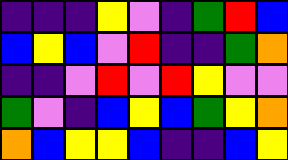[["indigo", "indigo", "indigo", "yellow", "violet", "indigo", "green", "red", "blue"], ["blue", "yellow", "blue", "violet", "red", "indigo", "indigo", "green", "orange"], ["indigo", "indigo", "violet", "red", "violet", "red", "yellow", "violet", "violet"], ["green", "violet", "indigo", "blue", "yellow", "blue", "green", "yellow", "orange"], ["orange", "blue", "yellow", "yellow", "blue", "indigo", "indigo", "blue", "yellow"]]